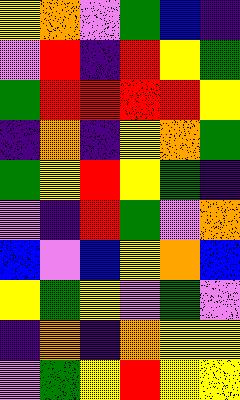[["yellow", "orange", "violet", "green", "blue", "indigo"], ["violet", "red", "indigo", "red", "yellow", "green"], ["green", "red", "red", "red", "red", "yellow"], ["indigo", "orange", "indigo", "yellow", "orange", "green"], ["green", "yellow", "red", "yellow", "green", "indigo"], ["violet", "indigo", "red", "green", "violet", "orange"], ["blue", "violet", "blue", "yellow", "orange", "blue"], ["yellow", "green", "yellow", "violet", "green", "violet"], ["indigo", "orange", "indigo", "orange", "yellow", "yellow"], ["violet", "green", "yellow", "red", "yellow", "yellow"]]